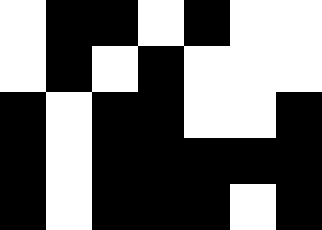[["white", "black", "black", "white", "black", "white", "white"], ["white", "black", "white", "black", "white", "white", "white"], ["black", "white", "black", "black", "white", "white", "black"], ["black", "white", "black", "black", "black", "black", "black"], ["black", "white", "black", "black", "black", "white", "black"]]